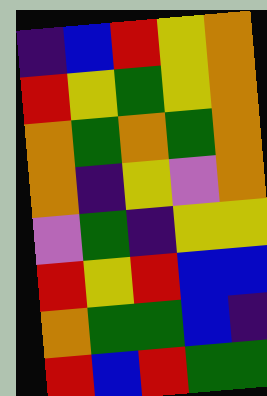[["indigo", "blue", "red", "yellow", "orange"], ["red", "yellow", "green", "yellow", "orange"], ["orange", "green", "orange", "green", "orange"], ["orange", "indigo", "yellow", "violet", "orange"], ["violet", "green", "indigo", "yellow", "yellow"], ["red", "yellow", "red", "blue", "blue"], ["orange", "green", "green", "blue", "indigo"], ["red", "blue", "red", "green", "green"]]